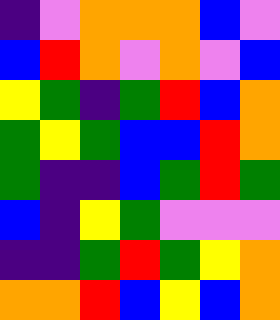[["indigo", "violet", "orange", "orange", "orange", "blue", "violet"], ["blue", "red", "orange", "violet", "orange", "violet", "blue"], ["yellow", "green", "indigo", "green", "red", "blue", "orange"], ["green", "yellow", "green", "blue", "blue", "red", "orange"], ["green", "indigo", "indigo", "blue", "green", "red", "green"], ["blue", "indigo", "yellow", "green", "violet", "violet", "violet"], ["indigo", "indigo", "green", "red", "green", "yellow", "orange"], ["orange", "orange", "red", "blue", "yellow", "blue", "orange"]]